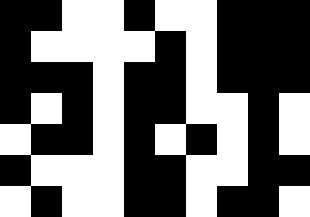[["black", "black", "white", "white", "black", "white", "white", "black", "black", "black"], ["black", "white", "white", "white", "white", "black", "white", "black", "black", "black"], ["black", "black", "black", "white", "black", "black", "white", "black", "black", "black"], ["black", "white", "black", "white", "black", "black", "white", "white", "black", "white"], ["white", "black", "black", "white", "black", "white", "black", "white", "black", "white"], ["black", "white", "white", "white", "black", "black", "white", "white", "black", "black"], ["white", "black", "white", "white", "black", "black", "white", "black", "black", "white"]]